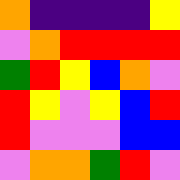[["orange", "indigo", "indigo", "indigo", "indigo", "yellow"], ["violet", "orange", "red", "red", "red", "red"], ["green", "red", "yellow", "blue", "orange", "violet"], ["red", "yellow", "violet", "yellow", "blue", "red"], ["red", "violet", "violet", "violet", "blue", "blue"], ["violet", "orange", "orange", "green", "red", "violet"]]